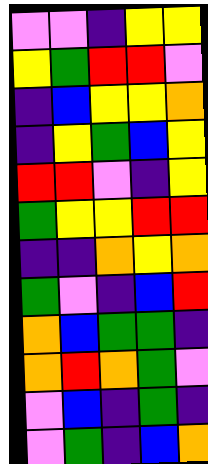[["violet", "violet", "indigo", "yellow", "yellow"], ["yellow", "green", "red", "red", "violet"], ["indigo", "blue", "yellow", "yellow", "orange"], ["indigo", "yellow", "green", "blue", "yellow"], ["red", "red", "violet", "indigo", "yellow"], ["green", "yellow", "yellow", "red", "red"], ["indigo", "indigo", "orange", "yellow", "orange"], ["green", "violet", "indigo", "blue", "red"], ["orange", "blue", "green", "green", "indigo"], ["orange", "red", "orange", "green", "violet"], ["violet", "blue", "indigo", "green", "indigo"], ["violet", "green", "indigo", "blue", "orange"]]